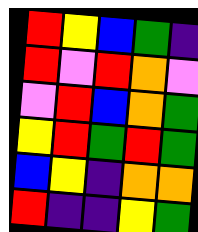[["red", "yellow", "blue", "green", "indigo"], ["red", "violet", "red", "orange", "violet"], ["violet", "red", "blue", "orange", "green"], ["yellow", "red", "green", "red", "green"], ["blue", "yellow", "indigo", "orange", "orange"], ["red", "indigo", "indigo", "yellow", "green"]]